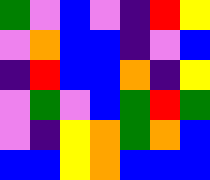[["green", "violet", "blue", "violet", "indigo", "red", "yellow"], ["violet", "orange", "blue", "blue", "indigo", "violet", "blue"], ["indigo", "red", "blue", "blue", "orange", "indigo", "yellow"], ["violet", "green", "violet", "blue", "green", "red", "green"], ["violet", "indigo", "yellow", "orange", "green", "orange", "blue"], ["blue", "blue", "yellow", "orange", "blue", "blue", "blue"]]